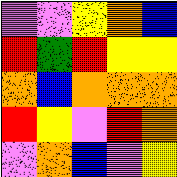[["violet", "violet", "yellow", "orange", "blue"], ["red", "green", "red", "yellow", "yellow"], ["orange", "blue", "orange", "orange", "orange"], ["red", "yellow", "violet", "red", "orange"], ["violet", "orange", "blue", "violet", "yellow"]]